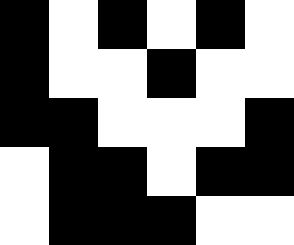[["black", "white", "black", "white", "black", "white"], ["black", "white", "white", "black", "white", "white"], ["black", "black", "white", "white", "white", "black"], ["white", "black", "black", "white", "black", "black"], ["white", "black", "black", "black", "white", "white"]]